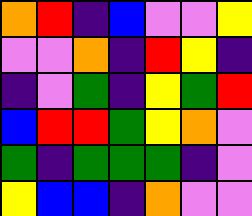[["orange", "red", "indigo", "blue", "violet", "violet", "yellow"], ["violet", "violet", "orange", "indigo", "red", "yellow", "indigo"], ["indigo", "violet", "green", "indigo", "yellow", "green", "red"], ["blue", "red", "red", "green", "yellow", "orange", "violet"], ["green", "indigo", "green", "green", "green", "indigo", "violet"], ["yellow", "blue", "blue", "indigo", "orange", "violet", "violet"]]